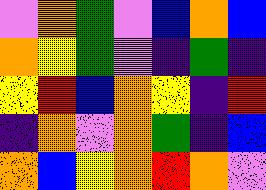[["violet", "orange", "green", "violet", "blue", "orange", "blue"], ["orange", "yellow", "green", "violet", "indigo", "green", "indigo"], ["yellow", "red", "blue", "orange", "yellow", "indigo", "red"], ["indigo", "orange", "violet", "orange", "green", "indigo", "blue"], ["orange", "blue", "yellow", "orange", "red", "orange", "violet"]]